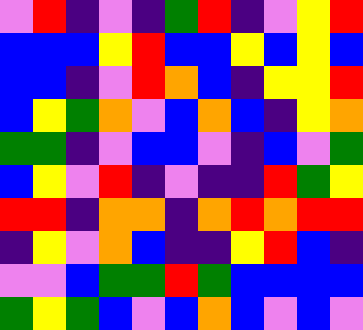[["violet", "red", "indigo", "violet", "indigo", "green", "red", "indigo", "violet", "yellow", "red"], ["blue", "blue", "blue", "yellow", "red", "blue", "blue", "yellow", "blue", "yellow", "blue"], ["blue", "blue", "indigo", "violet", "red", "orange", "blue", "indigo", "yellow", "yellow", "red"], ["blue", "yellow", "green", "orange", "violet", "blue", "orange", "blue", "indigo", "yellow", "orange"], ["green", "green", "indigo", "violet", "blue", "blue", "violet", "indigo", "blue", "violet", "green"], ["blue", "yellow", "violet", "red", "indigo", "violet", "indigo", "indigo", "red", "green", "yellow"], ["red", "red", "indigo", "orange", "orange", "indigo", "orange", "red", "orange", "red", "red"], ["indigo", "yellow", "violet", "orange", "blue", "indigo", "indigo", "yellow", "red", "blue", "indigo"], ["violet", "violet", "blue", "green", "green", "red", "green", "blue", "blue", "blue", "blue"], ["green", "yellow", "green", "blue", "violet", "blue", "orange", "blue", "violet", "blue", "violet"]]